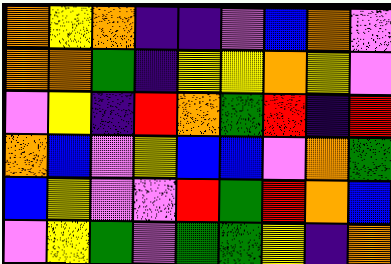[["orange", "yellow", "orange", "indigo", "indigo", "violet", "blue", "orange", "violet"], ["orange", "orange", "green", "indigo", "yellow", "yellow", "orange", "yellow", "violet"], ["violet", "yellow", "indigo", "red", "orange", "green", "red", "indigo", "red"], ["orange", "blue", "violet", "yellow", "blue", "blue", "violet", "orange", "green"], ["blue", "yellow", "violet", "violet", "red", "green", "red", "orange", "blue"], ["violet", "yellow", "green", "violet", "green", "green", "yellow", "indigo", "orange"]]